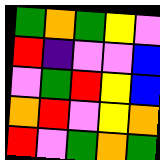[["green", "orange", "green", "yellow", "violet"], ["red", "indigo", "violet", "violet", "blue"], ["violet", "green", "red", "yellow", "blue"], ["orange", "red", "violet", "yellow", "orange"], ["red", "violet", "green", "orange", "green"]]